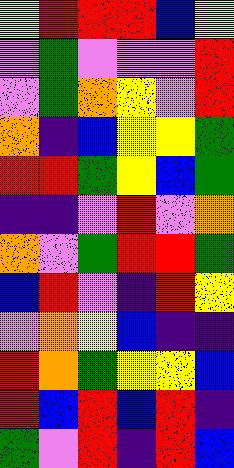[["yellow", "red", "red", "red", "blue", "yellow"], ["violet", "green", "violet", "violet", "violet", "red"], ["violet", "green", "orange", "yellow", "violet", "red"], ["orange", "indigo", "blue", "yellow", "yellow", "green"], ["red", "red", "green", "yellow", "blue", "green"], ["indigo", "indigo", "violet", "red", "violet", "orange"], ["orange", "violet", "green", "red", "red", "green"], ["blue", "red", "violet", "indigo", "red", "yellow"], ["violet", "orange", "yellow", "blue", "indigo", "indigo"], ["red", "orange", "green", "yellow", "yellow", "blue"], ["red", "blue", "red", "blue", "red", "indigo"], ["green", "violet", "red", "indigo", "red", "blue"]]